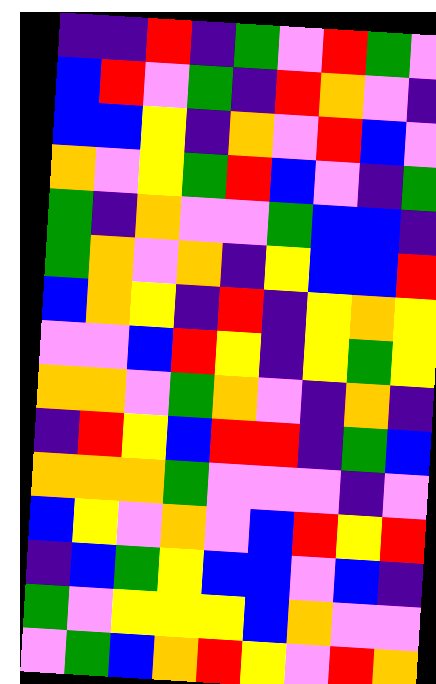[["indigo", "indigo", "red", "indigo", "green", "violet", "red", "green", "violet"], ["blue", "red", "violet", "green", "indigo", "red", "orange", "violet", "indigo"], ["blue", "blue", "yellow", "indigo", "orange", "violet", "red", "blue", "violet"], ["orange", "violet", "yellow", "green", "red", "blue", "violet", "indigo", "green"], ["green", "indigo", "orange", "violet", "violet", "green", "blue", "blue", "indigo"], ["green", "orange", "violet", "orange", "indigo", "yellow", "blue", "blue", "red"], ["blue", "orange", "yellow", "indigo", "red", "indigo", "yellow", "orange", "yellow"], ["violet", "violet", "blue", "red", "yellow", "indigo", "yellow", "green", "yellow"], ["orange", "orange", "violet", "green", "orange", "violet", "indigo", "orange", "indigo"], ["indigo", "red", "yellow", "blue", "red", "red", "indigo", "green", "blue"], ["orange", "orange", "orange", "green", "violet", "violet", "violet", "indigo", "violet"], ["blue", "yellow", "violet", "orange", "violet", "blue", "red", "yellow", "red"], ["indigo", "blue", "green", "yellow", "blue", "blue", "violet", "blue", "indigo"], ["green", "violet", "yellow", "yellow", "yellow", "blue", "orange", "violet", "violet"], ["violet", "green", "blue", "orange", "red", "yellow", "violet", "red", "orange"]]